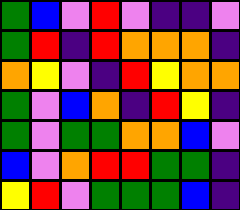[["green", "blue", "violet", "red", "violet", "indigo", "indigo", "violet"], ["green", "red", "indigo", "red", "orange", "orange", "orange", "indigo"], ["orange", "yellow", "violet", "indigo", "red", "yellow", "orange", "orange"], ["green", "violet", "blue", "orange", "indigo", "red", "yellow", "indigo"], ["green", "violet", "green", "green", "orange", "orange", "blue", "violet"], ["blue", "violet", "orange", "red", "red", "green", "green", "indigo"], ["yellow", "red", "violet", "green", "green", "green", "blue", "indigo"]]